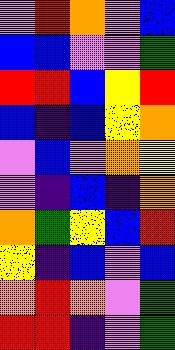[["violet", "red", "orange", "violet", "blue"], ["blue", "blue", "violet", "violet", "green"], ["red", "red", "blue", "yellow", "red"], ["blue", "indigo", "blue", "yellow", "orange"], ["violet", "blue", "violet", "orange", "yellow"], ["violet", "indigo", "blue", "indigo", "orange"], ["orange", "green", "yellow", "blue", "red"], ["yellow", "indigo", "blue", "violet", "blue"], ["orange", "red", "orange", "violet", "green"], ["red", "red", "indigo", "violet", "green"]]